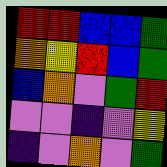[["red", "red", "blue", "blue", "green"], ["orange", "yellow", "red", "blue", "green"], ["blue", "orange", "violet", "green", "red"], ["violet", "violet", "indigo", "violet", "yellow"], ["indigo", "violet", "orange", "violet", "green"]]